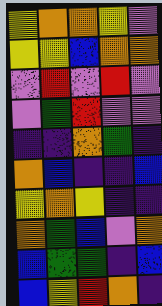[["yellow", "orange", "orange", "yellow", "violet"], ["yellow", "yellow", "blue", "orange", "orange"], ["violet", "red", "violet", "red", "violet"], ["violet", "green", "red", "violet", "violet"], ["indigo", "indigo", "orange", "green", "indigo"], ["orange", "blue", "indigo", "indigo", "blue"], ["yellow", "orange", "yellow", "indigo", "indigo"], ["orange", "green", "blue", "violet", "orange"], ["blue", "green", "green", "indigo", "blue"], ["blue", "yellow", "red", "orange", "indigo"]]